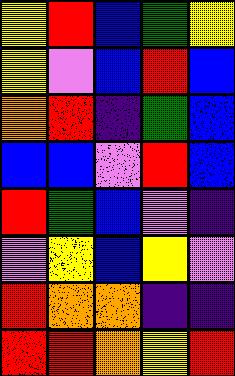[["yellow", "red", "blue", "green", "yellow"], ["yellow", "violet", "blue", "red", "blue"], ["orange", "red", "indigo", "green", "blue"], ["blue", "blue", "violet", "red", "blue"], ["red", "green", "blue", "violet", "indigo"], ["violet", "yellow", "blue", "yellow", "violet"], ["red", "orange", "orange", "indigo", "indigo"], ["red", "red", "orange", "yellow", "red"]]